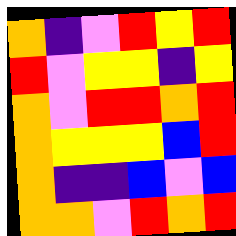[["orange", "indigo", "violet", "red", "yellow", "red"], ["red", "violet", "yellow", "yellow", "indigo", "yellow"], ["orange", "violet", "red", "red", "orange", "red"], ["orange", "yellow", "yellow", "yellow", "blue", "red"], ["orange", "indigo", "indigo", "blue", "violet", "blue"], ["orange", "orange", "violet", "red", "orange", "red"]]